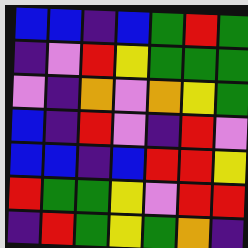[["blue", "blue", "indigo", "blue", "green", "red", "green"], ["indigo", "violet", "red", "yellow", "green", "green", "green"], ["violet", "indigo", "orange", "violet", "orange", "yellow", "green"], ["blue", "indigo", "red", "violet", "indigo", "red", "violet"], ["blue", "blue", "indigo", "blue", "red", "red", "yellow"], ["red", "green", "green", "yellow", "violet", "red", "red"], ["indigo", "red", "green", "yellow", "green", "orange", "indigo"]]